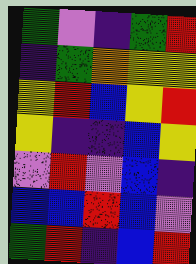[["green", "violet", "indigo", "green", "red"], ["indigo", "green", "orange", "yellow", "yellow"], ["yellow", "red", "blue", "yellow", "red"], ["yellow", "indigo", "indigo", "blue", "yellow"], ["violet", "red", "violet", "blue", "indigo"], ["blue", "blue", "red", "blue", "violet"], ["green", "red", "indigo", "blue", "red"]]